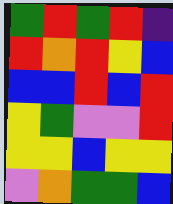[["green", "red", "green", "red", "indigo"], ["red", "orange", "red", "yellow", "blue"], ["blue", "blue", "red", "blue", "red"], ["yellow", "green", "violet", "violet", "red"], ["yellow", "yellow", "blue", "yellow", "yellow"], ["violet", "orange", "green", "green", "blue"]]